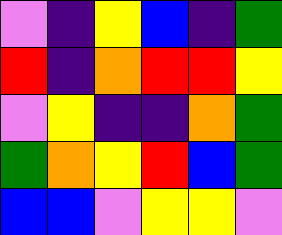[["violet", "indigo", "yellow", "blue", "indigo", "green"], ["red", "indigo", "orange", "red", "red", "yellow"], ["violet", "yellow", "indigo", "indigo", "orange", "green"], ["green", "orange", "yellow", "red", "blue", "green"], ["blue", "blue", "violet", "yellow", "yellow", "violet"]]